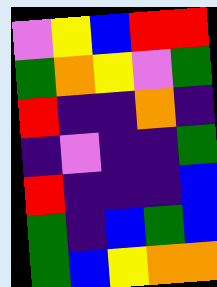[["violet", "yellow", "blue", "red", "red"], ["green", "orange", "yellow", "violet", "green"], ["red", "indigo", "indigo", "orange", "indigo"], ["indigo", "violet", "indigo", "indigo", "green"], ["red", "indigo", "indigo", "indigo", "blue"], ["green", "indigo", "blue", "green", "blue"], ["green", "blue", "yellow", "orange", "orange"]]